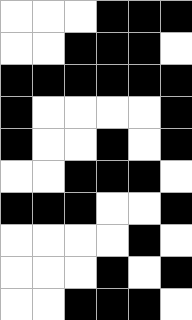[["white", "white", "white", "black", "black", "black"], ["white", "white", "black", "black", "black", "white"], ["black", "black", "black", "black", "black", "black"], ["black", "white", "white", "white", "white", "black"], ["black", "white", "white", "black", "white", "black"], ["white", "white", "black", "black", "black", "white"], ["black", "black", "black", "white", "white", "black"], ["white", "white", "white", "white", "black", "white"], ["white", "white", "white", "black", "white", "black"], ["white", "white", "black", "black", "black", "white"]]